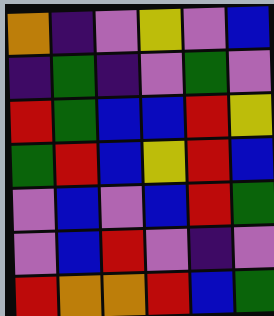[["orange", "indigo", "violet", "yellow", "violet", "blue"], ["indigo", "green", "indigo", "violet", "green", "violet"], ["red", "green", "blue", "blue", "red", "yellow"], ["green", "red", "blue", "yellow", "red", "blue"], ["violet", "blue", "violet", "blue", "red", "green"], ["violet", "blue", "red", "violet", "indigo", "violet"], ["red", "orange", "orange", "red", "blue", "green"]]